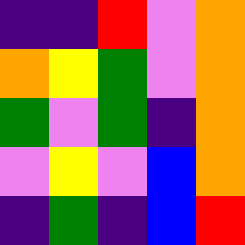[["indigo", "indigo", "red", "violet", "orange"], ["orange", "yellow", "green", "violet", "orange"], ["green", "violet", "green", "indigo", "orange"], ["violet", "yellow", "violet", "blue", "orange"], ["indigo", "green", "indigo", "blue", "red"]]